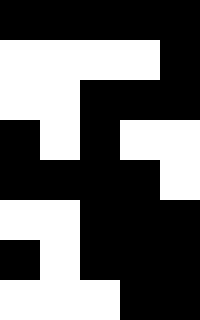[["black", "black", "black", "black", "black"], ["white", "white", "white", "white", "black"], ["white", "white", "black", "black", "black"], ["black", "white", "black", "white", "white"], ["black", "black", "black", "black", "white"], ["white", "white", "black", "black", "black"], ["black", "white", "black", "black", "black"], ["white", "white", "white", "black", "black"]]